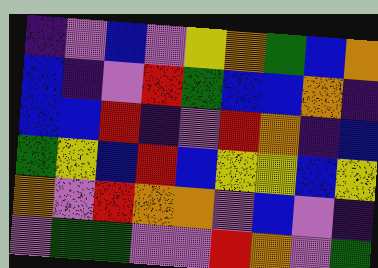[["indigo", "violet", "blue", "violet", "yellow", "orange", "green", "blue", "orange"], ["blue", "indigo", "violet", "red", "green", "blue", "blue", "orange", "indigo"], ["blue", "blue", "red", "indigo", "violet", "red", "orange", "indigo", "blue"], ["green", "yellow", "blue", "red", "blue", "yellow", "yellow", "blue", "yellow"], ["orange", "violet", "red", "orange", "orange", "violet", "blue", "violet", "indigo"], ["violet", "green", "green", "violet", "violet", "red", "orange", "violet", "green"]]